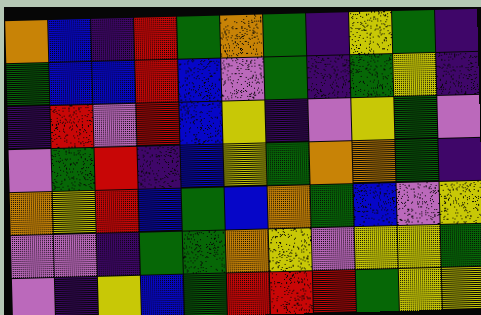[["orange", "blue", "indigo", "red", "green", "orange", "green", "indigo", "yellow", "green", "indigo"], ["green", "blue", "blue", "red", "blue", "violet", "green", "indigo", "green", "yellow", "indigo"], ["indigo", "red", "violet", "red", "blue", "yellow", "indigo", "violet", "yellow", "green", "violet"], ["violet", "green", "red", "indigo", "blue", "yellow", "green", "orange", "orange", "green", "indigo"], ["orange", "yellow", "red", "blue", "green", "blue", "orange", "green", "blue", "violet", "yellow"], ["violet", "violet", "indigo", "green", "green", "orange", "yellow", "violet", "yellow", "yellow", "green"], ["violet", "indigo", "yellow", "blue", "green", "red", "red", "red", "green", "yellow", "yellow"]]